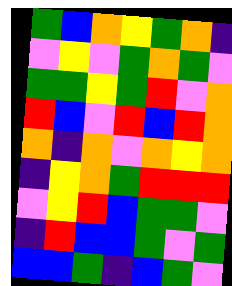[["green", "blue", "orange", "yellow", "green", "orange", "indigo"], ["violet", "yellow", "violet", "green", "orange", "green", "violet"], ["green", "green", "yellow", "green", "red", "violet", "orange"], ["red", "blue", "violet", "red", "blue", "red", "orange"], ["orange", "indigo", "orange", "violet", "orange", "yellow", "orange"], ["indigo", "yellow", "orange", "green", "red", "red", "red"], ["violet", "yellow", "red", "blue", "green", "green", "violet"], ["indigo", "red", "blue", "blue", "green", "violet", "green"], ["blue", "blue", "green", "indigo", "blue", "green", "violet"]]